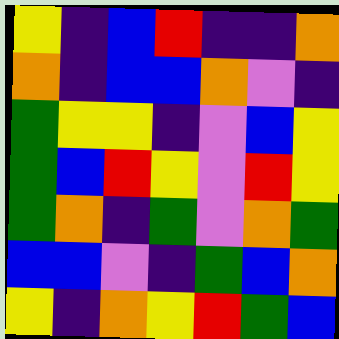[["yellow", "indigo", "blue", "red", "indigo", "indigo", "orange"], ["orange", "indigo", "blue", "blue", "orange", "violet", "indigo"], ["green", "yellow", "yellow", "indigo", "violet", "blue", "yellow"], ["green", "blue", "red", "yellow", "violet", "red", "yellow"], ["green", "orange", "indigo", "green", "violet", "orange", "green"], ["blue", "blue", "violet", "indigo", "green", "blue", "orange"], ["yellow", "indigo", "orange", "yellow", "red", "green", "blue"]]